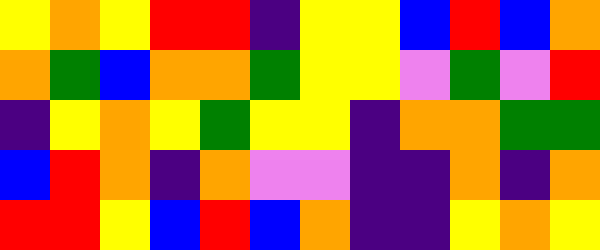[["yellow", "orange", "yellow", "red", "red", "indigo", "yellow", "yellow", "blue", "red", "blue", "orange"], ["orange", "green", "blue", "orange", "orange", "green", "yellow", "yellow", "violet", "green", "violet", "red"], ["indigo", "yellow", "orange", "yellow", "green", "yellow", "yellow", "indigo", "orange", "orange", "green", "green"], ["blue", "red", "orange", "indigo", "orange", "violet", "violet", "indigo", "indigo", "orange", "indigo", "orange"], ["red", "red", "yellow", "blue", "red", "blue", "orange", "indigo", "indigo", "yellow", "orange", "yellow"]]